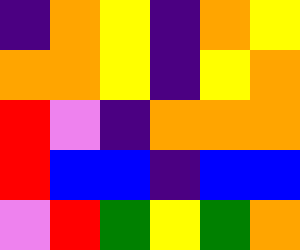[["indigo", "orange", "yellow", "indigo", "orange", "yellow"], ["orange", "orange", "yellow", "indigo", "yellow", "orange"], ["red", "violet", "indigo", "orange", "orange", "orange"], ["red", "blue", "blue", "indigo", "blue", "blue"], ["violet", "red", "green", "yellow", "green", "orange"]]